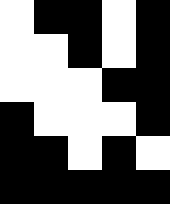[["white", "black", "black", "white", "black"], ["white", "white", "black", "white", "black"], ["white", "white", "white", "black", "black"], ["black", "white", "white", "white", "black"], ["black", "black", "white", "black", "white"], ["black", "black", "black", "black", "black"]]